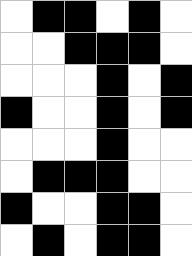[["white", "black", "black", "white", "black", "white"], ["white", "white", "black", "black", "black", "white"], ["white", "white", "white", "black", "white", "black"], ["black", "white", "white", "black", "white", "black"], ["white", "white", "white", "black", "white", "white"], ["white", "black", "black", "black", "white", "white"], ["black", "white", "white", "black", "black", "white"], ["white", "black", "white", "black", "black", "white"]]